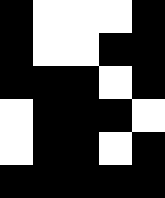[["black", "white", "white", "white", "black"], ["black", "white", "white", "black", "black"], ["black", "black", "black", "white", "black"], ["white", "black", "black", "black", "white"], ["white", "black", "black", "white", "black"], ["black", "black", "black", "black", "black"]]